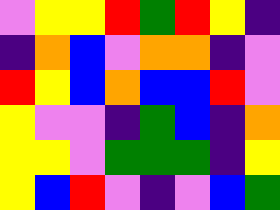[["violet", "yellow", "yellow", "red", "green", "red", "yellow", "indigo"], ["indigo", "orange", "blue", "violet", "orange", "orange", "indigo", "violet"], ["red", "yellow", "blue", "orange", "blue", "blue", "red", "violet"], ["yellow", "violet", "violet", "indigo", "green", "blue", "indigo", "orange"], ["yellow", "yellow", "violet", "green", "green", "green", "indigo", "yellow"], ["yellow", "blue", "red", "violet", "indigo", "violet", "blue", "green"]]